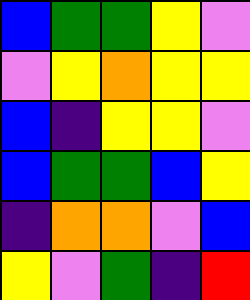[["blue", "green", "green", "yellow", "violet"], ["violet", "yellow", "orange", "yellow", "yellow"], ["blue", "indigo", "yellow", "yellow", "violet"], ["blue", "green", "green", "blue", "yellow"], ["indigo", "orange", "orange", "violet", "blue"], ["yellow", "violet", "green", "indigo", "red"]]